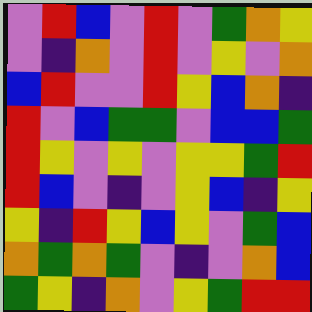[["violet", "red", "blue", "violet", "red", "violet", "green", "orange", "yellow"], ["violet", "indigo", "orange", "violet", "red", "violet", "yellow", "violet", "orange"], ["blue", "red", "violet", "violet", "red", "yellow", "blue", "orange", "indigo"], ["red", "violet", "blue", "green", "green", "violet", "blue", "blue", "green"], ["red", "yellow", "violet", "yellow", "violet", "yellow", "yellow", "green", "red"], ["red", "blue", "violet", "indigo", "violet", "yellow", "blue", "indigo", "yellow"], ["yellow", "indigo", "red", "yellow", "blue", "yellow", "violet", "green", "blue"], ["orange", "green", "orange", "green", "violet", "indigo", "violet", "orange", "blue"], ["green", "yellow", "indigo", "orange", "violet", "yellow", "green", "red", "red"]]